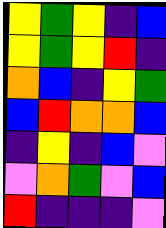[["yellow", "green", "yellow", "indigo", "blue"], ["yellow", "green", "yellow", "red", "indigo"], ["orange", "blue", "indigo", "yellow", "green"], ["blue", "red", "orange", "orange", "blue"], ["indigo", "yellow", "indigo", "blue", "violet"], ["violet", "orange", "green", "violet", "blue"], ["red", "indigo", "indigo", "indigo", "violet"]]